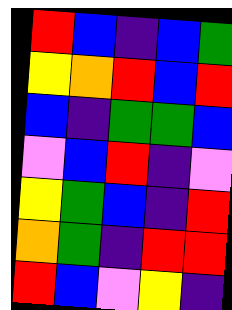[["red", "blue", "indigo", "blue", "green"], ["yellow", "orange", "red", "blue", "red"], ["blue", "indigo", "green", "green", "blue"], ["violet", "blue", "red", "indigo", "violet"], ["yellow", "green", "blue", "indigo", "red"], ["orange", "green", "indigo", "red", "red"], ["red", "blue", "violet", "yellow", "indigo"]]